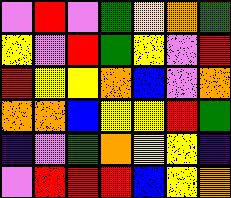[["violet", "red", "violet", "green", "yellow", "orange", "green"], ["yellow", "violet", "red", "green", "yellow", "violet", "red"], ["red", "yellow", "yellow", "orange", "blue", "violet", "orange"], ["orange", "orange", "blue", "yellow", "yellow", "red", "green"], ["indigo", "violet", "green", "orange", "yellow", "yellow", "indigo"], ["violet", "red", "red", "red", "blue", "yellow", "orange"]]